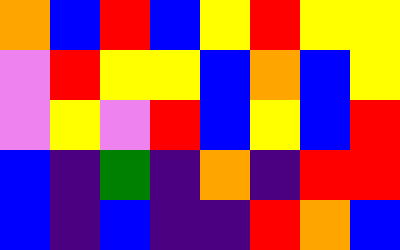[["orange", "blue", "red", "blue", "yellow", "red", "yellow", "yellow"], ["violet", "red", "yellow", "yellow", "blue", "orange", "blue", "yellow"], ["violet", "yellow", "violet", "red", "blue", "yellow", "blue", "red"], ["blue", "indigo", "green", "indigo", "orange", "indigo", "red", "red"], ["blue", "indigo", "blue", "indigo", "indigo", "red", "orange", "blue"]]